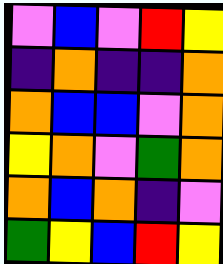[["violet", "blue", "violet", "red", "yellow"], ["indigo", "orange", "indigo", "indigo", "orange"], ["orange", "blue", "blue", "violet", "orange"], ["yellow", "orange", "violet", "green", "orange"], ["orange", "blue", "orange", "indigo", "violet"], ["green", "yellow", "blue", "red", "yellow"]]